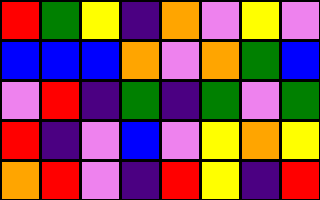[["red", "green", "yellow", "indigo", "orange", "violet", "yellow", "violet"], ["blue", "blue", "blue", "orange", "violet", "orange", "green", "blue"], ["violet", "red", "indigo", "green", "indigo", "green", "violet", "green"], ["red", "indigo", "violet", "blue", "violet", "yellow", "orange", "yellow"], ["orange", "red", "violet", "indigo", "red", "yellow", "indigo", "red"]]